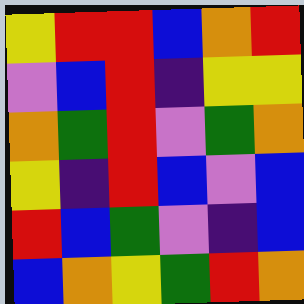[["yellow", "red", "red", "blue", "orange", "red"], ["violet", "blue", "red", "indigo", "yellow", "yellow"], ["orange", "green", "red", "violet", "green", "orange"], ["yellow", "indigo", "red", "blue", "violet", "blue"], ["red", "blue", "green", "violet", "indigo", "blue"], ["blue", "orange", "yellow", "green", "red", "orange"]]